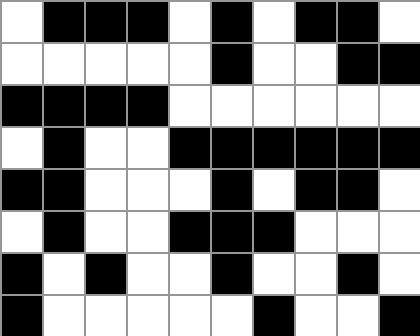[["white", "black", "black", "black", "white", "black", "white", "black", "black", "white"], ["white", "white", "white", "white", "white", "black", "white", "white", "black", "black"], ["black", "black", "black", "black", "white", "white", "white", "white", "white", "white"], ["white", "black", "white", "white", "black", "black", "black", "black", "black", "black"], ["black", "black", "white", "white", "white", "black", "white", "black", "black", "white"], ["white", "black", "white", "white", "black", "black", "black", "white", "white", "white"], ["black", "white", "black", "white", "white", "black", "white", "white", "black", "white"], ["black", "white", "white", "white", "white", "white", "black", "white", "white", "black"]]